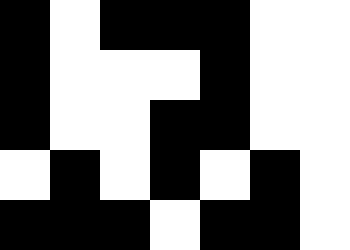[["black", "white", "black", "black", "black", "white", "white"], ["black", "white", "white", "white", "black", "white", "white"], ["black", "white", "white", "black", "black", "white", "white"], ["white", "black", "white", "black", "white", "black", "white"], ["black", "black", "black", "white", "black", "black", "white"]]